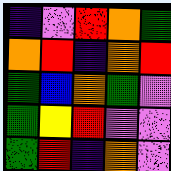[["indigo", "violet", "red", "orange", "green"], ["orange", "red", "indigo", "orange", "red"], ["green", "blue", "orange", "green", "violet"], ["green", "yellow", "red", "violet", "violet"], ["green", "red", "indigo", "orange", "violet"]]